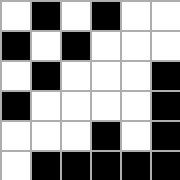[["white", "black", "white", "black", "white", "white"], ["black", "white", "black", "white", "white", "white"], ["white", "black", "white", "white", "white", "black"], ["black", "white", "white", "white", "white", "black"], ["white", "white", "white", "black", "white", "black"], ["white", "black", "black", "black", "black", "black"]]